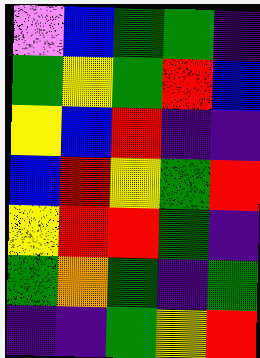[["violet", "blue", "green", "green", "indigo"], ["green", "yellow", "green", "red", "blue"], ["yellow", "blue", "red", "indigo", "indigo"], ["blue", "red", "yellow", "green", "red"], ["yellow", "red", "red", "green", "indigo"], ["green", "orange", "green", "indigo", "green"], ["indigo", "indigo", "green", "yellow", "red"]]